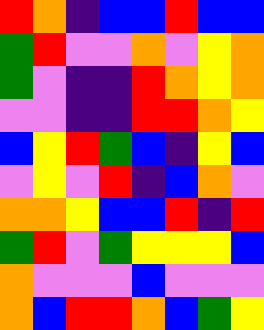[["red", "orange", "indigo", "blue", "blue", "red", "blue", "blue"], ["green", "red", "violet", "violet", "orange", "violet", "yellow", "orange"], ["green", "violet", "indigo", "indigo", "red", "orange", "yellow", "orange"], ["violet", "violet", "indigo", "indigo", "red", "red", "orange", "yellow"], ["blue", "yellow", "red", "green", "blue", "indigo", "yellow", "blue"], ["violet", "yellow", "violet", "red", "indigo", "blue", "orange", "violet"], ["orange", "orange", "yellow", "blue", "blue", "red", "indigo", "red"], ["green", "red", "violet", "green", "yellow", "yellow", "yellow", "blue"], ["orange", "violet", "violet", "violet", "blue", "violet", "violet", "violet"], ["orange", "blue", "red", "red", "orange", "blue", "green", "yellow"]]